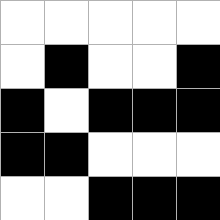[["white", "white", "white", "white", "white"], ["white", "black", "white", "white", "black"], ["black", "white", "black", "black", "black"], ["black", "black", "white", "white", "white"], ["white", "white", "black", "black", "black"]]